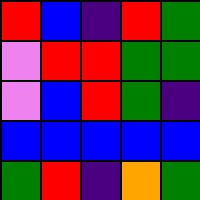[["red", "blue", "indigo", "red", "green"], ["violet", "red", "red", "green", "green"], ["violet", "blue", "red", "green", "indigo"], ["blue", "blue", "blue", "blue", "blue"], ["green", "red", "indigo", "orange", "green"]]